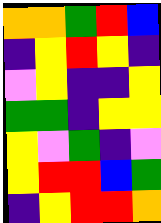[["orange", "orange", "green", "red", "blue"], ["indigo", "yellow", "red", "yellow", "indigo"], ["violet", "yellow", "indigo", "indigo", "yellow"], ["green", "green", "indigo", "yellow", "yellow"], ["yellow", "violet", "green", "indigo", "violet"], ["yellow", "red", "red", "blue", "green"], ["indigo", "yellow", "red", "red", "orange"]]